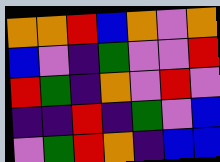[["orange", "orange", "red", "blue", "orange", "violet", "orange"], ["blue", "violet", "indigo", "green", "violet", "violet", "red"], ["red", "green", "indigo", "orange", "violet", "red", "violet"], ["indigo", "indigo", "red", "indigo", "green", "violet", "blue"], ["violet", "green", "red", "orange", "indigo", "blue", "blue"]]